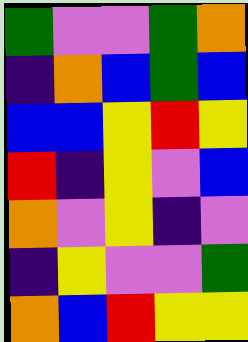[["green", "violet", "violet", "green", "orange"], ["indigo", "orange", "blue", "green", "blue"], ["blue", "blue", "yellow", "red", "yellow"], ["red", "indigo", "yellow", "violet", "blue"], ["orange", "violet", "yellow", "indigo", "violet"], ["indigo", "yellow", "violet", "violet", "green"], ["orange", "blue", "red", "yellow", "yellow"]]